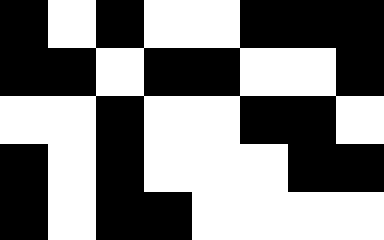[["black", "white", "black", "white", "white", "black", "black", "black"], ["black", "black", "white", "black", "black", "white", "white", "black"], ["white", "white", "black", "white", "white", "black", "black", "white"], ["black", "white", "black", "white", "white", "white", "black", "black"], ["black", "white", "black", "black", "white", "white", "white", "white"]]